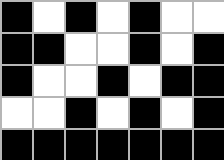[["black", "white", "black", "white", "black", "white", "white"], ["black", "black", "white", "white", "black", "white", "black"], ["black", "white", "white", "black", "white", "black", "black"], ["white", "white", "black", "white", "black", "white", "black"], ["black", "black", "black", "black", "black", "black", "black"]]